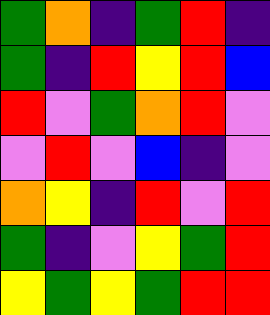[["green", "orange", "indigo", "green", "red", "indigo"], ["green", "indigo", "red", "yellow", "red", "blue"], ["red", "violet", "green", "orange", "red", "violet"], ["violet", "red", "violet", "blue", "indigo", "violet"], ["orange", "yellow", "indigo", "red", "violet", "red"], ["green", "indigo", "violet", "yellow", "green", "red"], ["yellow", "green", "yellow", "green", "red", "red"]]